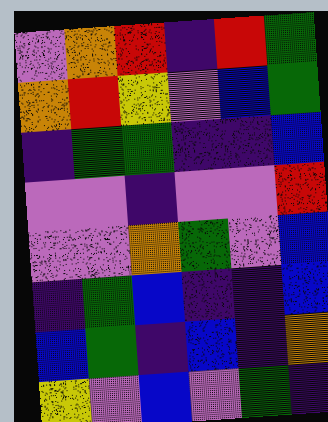[["violet", "orange", "red", "indigo", "red", "green"], ["orange", "red", "yellow", "violet", "blue", "green"], ["indigo", "green", "green", "indigo", "indigo", "blue"], ["violet", "violet", "indigo", "violet", "violet", "red"], ["violet", "violet", "orange", "green", "violet", "blue"], ["indigo", "green", "blue", "indigo", "indigo", "blue"], ["blue", "green", "indigo", "blue", "indigo", "orange"], ["yellow", "violet", "blue", "violet", "green", "indigo"]]